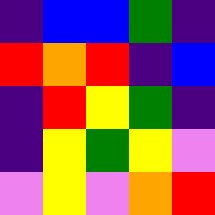[["indigo", "blue", "blue", "green", "indigo"], ["red", "orange", "red", "indigo", "blue"], ["indigo", "red", "yellow", "green", "indigo"], ["indigo", "yellow", "green", "yellow", "violet"], ["violet", "yellow", "violet", "orange", "red"]]